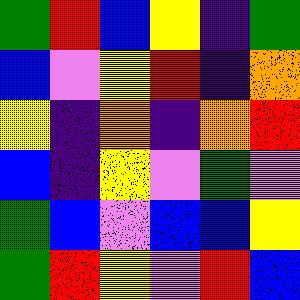[["green", "red", "blue", "yellow", "indigo", "green"], ["blue", "violet", "yellow", "red", "indigo", "orange"], ["yellow", "indigo", "orange", "indigo", "orange", "red"], ["blue", "indigo", "yellow", "violet", "green", "violet"], ["green", "blue", "violet", "blue", "blue", "yellow"], ["green", "red", "yellow", "violet", "red", "blue"]]